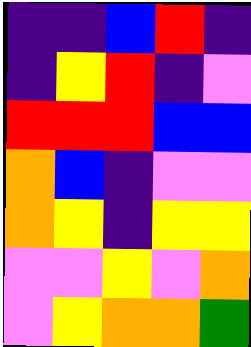[["indigo", "indigo", "blue", "red", "indigo"], ["indigo", "yellow", "red", "indigo", "violet"], ["red", "red", "red", "blue", "blue"], ["orange", "blue", "indigo", "violet", "violet"], ["orange", "yellow", "indigo", "yellow", "yellow"], ["violet", "violet", "yellow", "violet", "orange"], ["violet", "yellow", "orange", "orange", "green"]]